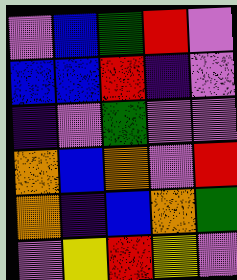[["violet", "blue", "green", "red", "violet"], ["blue", "blue", "red", "indigo", "violet"], ["indigo", "violet", "green", "violet", "violet"], ["orange", "blue", "orange", "violet", "red"], ["orange", "indigo", "blue", "orange", "green"], ["violet", "yellow", "red", "yellow", "violet"]]